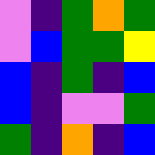[["violet", "indigo", "green", "orange", "green"], ["violet", "blue", "green", "green", "yellow"], ["blue", "indigo", "green", "indigo", "blue"], ["blue", "indigo", "violet", "violet", "green"], ["green", "indigo", "orange", "indigo", "blue"]]